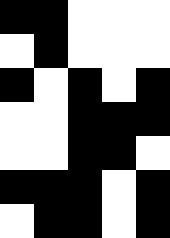[["black", "black", "white", "white", "white"], ["white", "black", "white", "white", "white"], ["black", "white", "black", "white", "black"], ["white", "white", "black", "black", "black"], ["white", "white", "black", "black", "white"], ["black", "black", "black", "white", "black"], ["white", "black", "black", "white", "black"]]